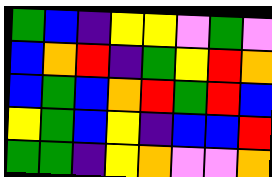[["green", "blue", "indigo", "yellow", "yellow", "violet", "green", "violet"], ["blue", "orange", "red", "indigo", "green", "yellow", "red", "orange"], ["blue", "green", "blue", "orange", "red", "green", "red", "blue"], ["yellow", "green", "blue", "yellow", "indigo", "blue", "blue", "red"], ["green", "green", "indigo", "yellow", "orange", "violet", "violet", "orange"]]